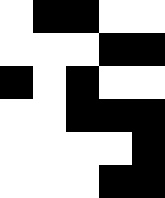[["white", "black", "black", "white", "white"], ["white", "white", "white", "black", "black"], ["black", "white", "black", "white", "white"], ["white", "white", "black", "black", "black"], ["white", "white", "white", "white", "black"], ["white", "white", "white", "black", "black"]]